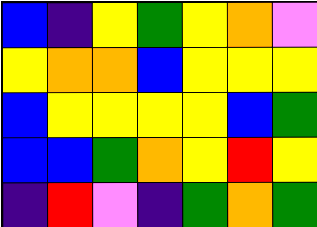[["blue", "indigo", "yellow", "green", "yellow", "orange", "violet"], ["yellow", "orange", "orange", "blue", "yellow", "yellow", "yellow"], ["blue", "yellow", "yellow", "yellow", "yellow", "blue", "green"], ["blue", "blue", "green", "orange", "yellow", "red", "yellow"], ["indigo", "red", "violet", "indigo", "green", "orange", "green"]]